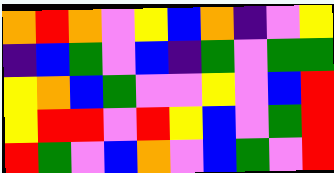[["orange", "red", "orange", "violet", "yellow", "blue", "orange", "indigo", "violet", "yellow"], ["indigo", "blue", "green", "violet", "blue", "indigo", "green", "violet", "green", "green"], ["yellow", "orange", "blue", "green", "violet", "violet", "yellow", "violet", "blue", "red"], ["yellow", "red", "red", "violet", "red", "yellow", "blue", "violet", "green", "red"], ["red", "green", "violet", "blue", "orange", "violet", "blue", "green", "violet", "red"]]